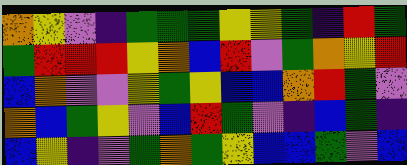[["orange", "yellow", "violet", "indigo", "green", "green", "green", "yellow", "yellow", "green", "indigo", "red", "green"], ["green", "red", "red", "red", "yellow", "orange", "blue", "red", "violet", "green", "orange", "yellow", "red"], ["blue", "orange", "violet", "violet", "yellow", "green", "yellow", "blue", "blue", "orange", "red", "green", "violet"], ["orange", "blue", "green", "yellow", "violet", "blue", "red", "green", "violet", "indigo", "blue", "green", "indigo"], ["blue", "yellow", "indigo", "violet", "green", "orange", "green", "yellow", "blue", "blue", "green", "violet", "blue"]]